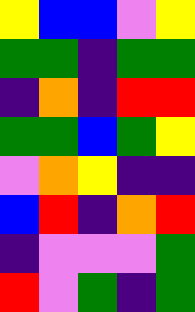[["yellow", "blue", "blue", "violet", "yellow"], ["green", "green", "indigo", "green", "green"], ["indigo", "orange", "indigo", "red", "red"], ["green", "green", "blue", "green", "yellow"], ["violet", "orange", "yellow", "indigo", "indigo"], ["blue", "red", "indigo", "orange", "red"], ["indigo", "violet", "violet", "violet", "green"], ["red", "violet", "green", "indigo", "green"]]